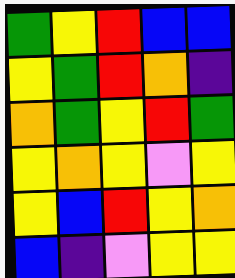[["green", "yellow", "red", "blue", "blue"], ["yellow", "green", "red", "orange", "indigo"], ["orange", "green", "yellow", "red", "green"], ["yellow", "orange", "yellow", "violet", "yellow"], ["yellow", "blue", "red", "yellow", "orange"], ["blue", "indigo", "violet", "yellow", "yellow"]]